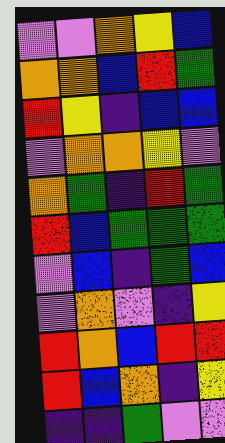[["violet", "violet", "orange", "yellow", "blue"], ["orange", "orange", "blue", "red", "green"], ["red", "yellow", "indigo", "blue", "blue"], ["violet", "orange", "orange", "yellow", "violet"], ["orange", "green", "indigo", "red", "green"], ["red", "blue", "green", "green", "green"], ["violet", "blue", "indigo", "green", "blue"], ["violet", "orange", "violet", "indigo", "yellow"], ["red", "orange", "blue", "red", "red"], ["red", "blue", "orange", "indigo", "yellow"], ["indigo", "indigo", "green", "violet", "violet"]]